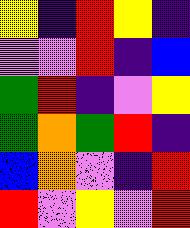[["yellow", "indigo", "red", "yellow", "indigo"], ["violet", "violet", "red", "indigo", "blue"], ["green", "red", "indigo", "violet", "yellow"], ["green", "orange", "green", "red", "indigo"], ["blue", "orange", "violet", "indigo", "red"], ["red", "violet", "yellow", "violet", "red"]]